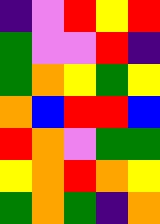[["indigo", "violet", "red", "yellow", "red"], ["green", "violet", "violet", "red", "indigo"], ["green", "orange", "yellow", "green", "yellow"], ["orange", "blue", "red", "red", "blue"], ["red", "orange", "violet", "green", "green"], ["yellow", "orange", "red", "orange", "yellow"], ["green", "orange", "green", "indigo", "orange"]]